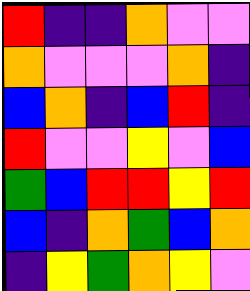[["red", "indigo", "indigo", "orange", "violet", "violet"], ["orange", "violet", "violet", "violet", "orange", "indigo"], ["blue", "orange", "indigo", "blue", "red", "indigo"], ["red", "violet", "violet", "yellow", "violet", "blue"], ["green", "blue", "red", "red", "yellow", "red"], ["blue", "indigo", "orange", "green", "blue", "orange"], ["indigo", "yellow", "green", "orange", "yellow", "violet"]]